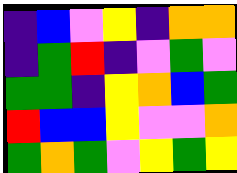[["indigo", "blue", "violet", "yellow", "indigo", "orange", "orange"], ["indigo", "green", "red", "indigo", "violet", "green", "violet"], ["green", "green", "indigo", "yellow", "orange", "blue", "green"], ["red", "blue", "blue", "yellow", "violet", "violet", "orange"], ["green", "orange", "green", "violet", "yellow", "green", "yellow"]]